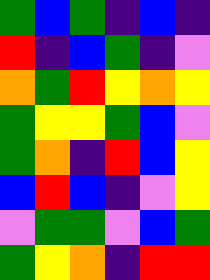[["green", "blue", "green", "indigo", "blue", "indigo"], ["red", "indigo", "blue", "green", "indigo", "violet"], ["orange", "green", "red", "yellow", "orange", "yellow"], ["green", "yellow", "yellow", "green", "blue", "violet"], ["green", "orange", "indigo", "red", "blue", "yellow"], ["blue", "red", "blue", "indigo", "violet", "yellow"], ["violet", "green", "green", "violet", "blue", "green"], ["green", "yellow", "orange", "indigo", "red", "red"]]